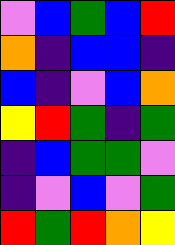[["violet", "blue", "green", "blue", "red"], ["orange", "indigo", "blue", "blue", "indigo"], ["blue", "indigo", "violet", "blue", "orange"], ["yellow", "red", "green", "indigo", "green"], ["indigo", "blue", "green", "green", "violet"], ["indigo", "violet", "blue", "violet", "green"], ["red", "green", "red", "orange", "yellow"]]